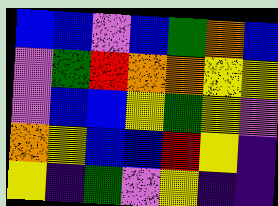[["blue", "blue", "violet", "blue", "green", "orange", "blue"], ["violet", "green", "red", "orange", "orange", "yellow", "yellow"], ["violet", "blue", "blue", "yellow", "green", "yellow", "violet"], ["orange", "yellow", "blue", "blue", "red", "yellow", "indigo"], ["yellow", "indigo", "green", "violet", "yellow", "indigo", "indigo"]]